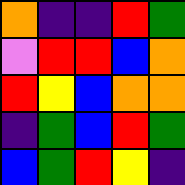[["orange", "indigo", "indigo", "red", "green"], ["violet", "red", "red", "blue", "orange"], ["red", "yellow", "blue", "orange", "orange"], ["indigo", "green", "blue", "red", "green"], ["blue", "green", "red", "yellow", "indigo"]]